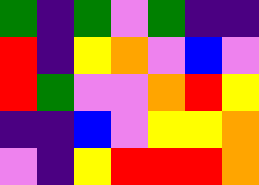[["green", "indigo", "green", "violet", "green", "indigo", "indigo"], ["red", "indigo", "yellow", "orange", "violet", "blue", "violet"], ["red", "green", "violet", "violet", "orange", "red", "yellow"], ["indigo", "indigo", "blue", "violet", "yellow", "yellow", "orange"], ["violet", "indigo", "yellow", "red", "red", "red", "orange"]]